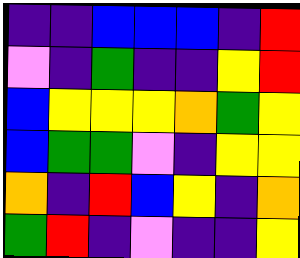[["indigo", "indigo", "blue", "blue", "blue", "indigo", "red"], ["violet", "indigo", "green", "indigo", "indigo", "yellow", "red"], ["blue", "yellow", "yellow", "yellow", "orange", "green", "yellow"], ["blue", "green", "green", "violet", "indigo", "yellow", "yellow"], ["orange", "indigo", "red", "blue", "yellow", "indigo", "orange"], ["green", "red", "indigo", "violet", "indigo", "indigo", "yellow"]]